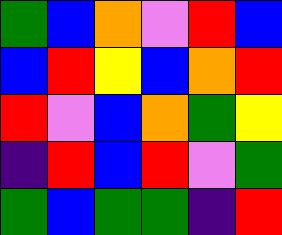[["green", "blue", "orange", "violet", "red", "blue"], ["blue", "red", "yellow", "blue", "orange", "red"], ["red", "violet", "blue", "orange", "green", "yellow"], ["indigo", "red", "blue", "red", "violet", "green"], ["green", "blue", "green", "green", "indigo", "red"]]